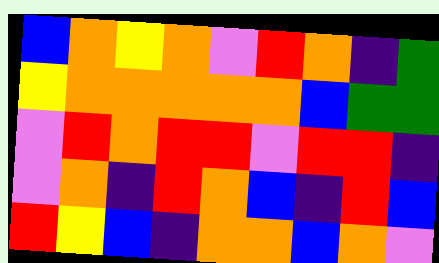[["blue", "orange", "yellow", "orange", "violet", "red", "orange", "indigo", "green"], ["yellow", "orange", "orange", "orange", "orange", "orange", "blue", "green", "green"], ["violet", "red", "orange", "red", "red", "violet", "red", "red", "indigo"], ["violet", "orange", "indigo", "red", "orange", "blue", "indigo", "red", "blue"], ["red", "yellow", "blue", "indigo", "orange", "orange", "blue", "orange", "violet"]]